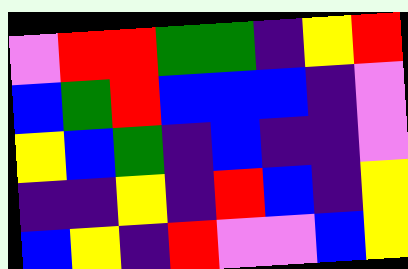[["violet", "red", "red", "green", "green", "indigo", "yellow", "red"], ["blue", "green", "red", "blue", "blue", "blue", "indigo", "violet"], ["yellow", "blue", "green", "indigo", "blue", "indigo", "indigo", "violet"], ["indigo", "indigo", "yellow", "indigo", "red", "blue", "indigo", "yellow"], ["blue", "yellow", "indigo", "red", "violet", "violet", "blue", "yellow"]]